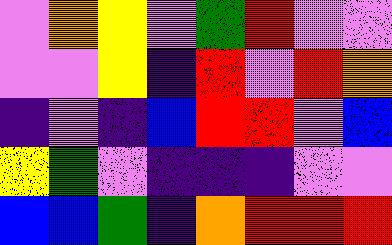[["violet", "orange", "yellow", "violet", "green", "red", "violet", "violet"], ["violet", "violet", "yellow", "indigo", "red", "violet", "red", "orange"], ["indigo", "violet", "indigo", "blue", "red", "red", "violet", "blue"], ["yellow", "green", "violet", "indigo", "indigo", "indigo", "violet", "violet"], ["blue", "blue", "green", "indigo", "orange", "red", "red", "red"]]